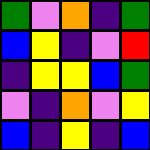[["green", "violet", "orange", "indigo", "green"], ["blue", "yellow", "indigo", "violet", "red"], ["indigo", "yellow", "yellow", "blue", "green"], ["violet", "indigo", "orange", "violet", "yellow"], ["blue", "indigo", "yellow", "indigo", "blue"]]